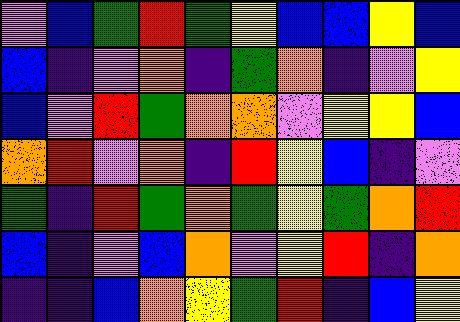[["violet", "blue", "green", "red", "green", "yellow", "blue", "blue", "yellow", "blue"], ["blue", "indigo", "violet", "orange", "indigo", "green", "orange", "indigo", "violet", "yellow"], ["blue", "violet", "red", "green", "orange", "orange", "violet", "yellow", "yellow", "blue"], ["orange", "red", "violet", "orange", "indigo", "red", "yellow", "blue", "indigo", "violet"], ["green", "indigo", "red", "green", "orange", "green", "yellow", "green", "orange", "red"], ["blue", "indigo", "violet", "blue", "orange", "violet", "yellow", "red", "indigo", "orange"], ["indigo", "indigo", "blue", "orange", "yellow", "green", "red", "indigo", "blue", "yellow"]]